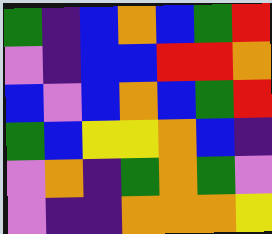[["green", "indigo", "blue", "orange", "blue", "green", "red"], ["violet", "indigo", "blue", "blue", "red", "red", "orange"], ["blue", "violet", "blue", "orange", "blue", "green", "red"], ["green", "blue", "yellow", "yellow", "orange", "blue", "indigo"], ["violet", "orange", "indigo", "green", "orange", "green", "violet"], ["violet", "indigo", "indigo", "orange", "orange", "orange", "yellow"]]